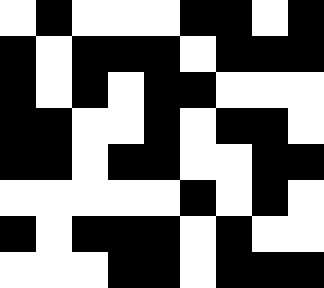[["white", "black", "white", "white", "white", "black", "black", "white", "black"], ["black", "white", "black", "black", "black", "white", "black", "black", "black"], ["black", "white", "black", "white", "black", "black", "white", "white", "white"], ["black", "black", "white", "white", "black", "white", "black", "black", "white"], ["black", "black", "white", "black", "black", "white", "white", "black", "black"], ["white", "white", "white", "white", "white", "black", "white", "black", "white"], ["black", "white", "black", "black", "black", "white", "black", "white", "white"], ["white", "white", "white", "black", "black", "white", "black", "black", "black"]]